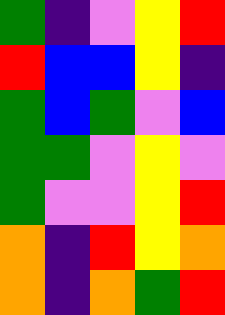[["green", "indigo", "violet", "yellow", "red"], ["red", "blue", "blue", "yellow", "indigo"], ["green", "blue", "green", "violet", "blue"], ["green", "green", "violet", "yellow", "violet"], ["green", "violet", "violet", "yellow", "red"], ["orange", "indigo", "red", "yellow", "orange"], ["orange", "indigo", "orange", "green", "red"]]